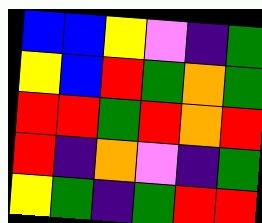[["blue", "blue", "yellow", "violet", "indigo", "green"], ["yellow", "blue", "red", "green", "orange", "green"], ["red", "red", "green", "red", "orange", "red"], ["red", "indigo", "orange", "violet", "indigo", "green"], ["yellow", "green", "indigo", "green", "red", "red"]]